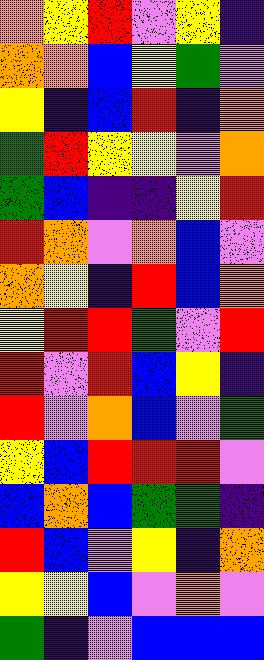[["orange", "yellow", "red", "violet", "yellow", "indigo"], ["orange", "orange", "blue", "yellow", "green", "violet"], ["yellow", "indigo", "blue", "red", "indigo", "orange"], ["green", "red", "yellow", "yellow", "violet", "orange"], ["green", "blue", "indigo", "indigo", "yellow", "red"], ["red", "orange", "violet", "orange", "blue", "violet"], ["orange", "yellow", "indigo", "red", "blue", "orange"], ["yellow", "red", "red", "green", "violet", "red"], ["red", "violet", "red", "blue", "yellow", "indigo"], ["red", "violet", "orange", "blue", "violet", "green"], ["yellow", "blue", "red", "red", "red", "violet"], ["blue", "orange", "blue", "green", "green", "indigo"], ["red", "blue", "violet", "yellow", "indigo", "orange"], ["yellow", "yellow", "blue", "violet", "orange", "violet"], ["green", "indigo", "violet", "blue", "blue", "blue"]]